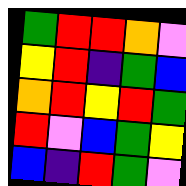[["green", "red", "red", "orange", "violet"], ["yellow", "red", "indigo", "green", "blue"], ["orange", "red", "yellow", "red", "green"], ["red", "violet", "blue", "green", "yellow"], ["blue", "indigo", "red", "green", "violet"]]